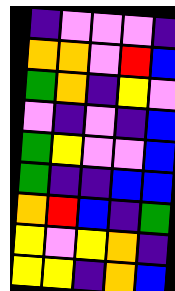[["indigo", "violet", "violet", "violet", "indigo"], ["orange", "orange", "violet", "red", "blue"], ["green", "orange", "indigo", "yellow", "violet"], ["violet", "indigo", "violet", "indigo", "blue"], ["green", "yellow", "violet", "violet", "blue"], ["green", "indigo", "indigo", "blue", "blue"], ["orange", "red", "blue", "indigo", "green"], ["yellow", "violet", "yellow", "orange", "indigo"], ["yellow", "yellow", "indigo", "orange", "blue"]]